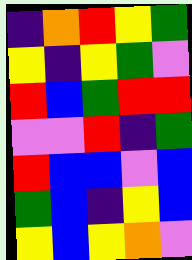[["indigo", "orange", "red", "yellow", "green"], ["yellow", "indigo", "yellow", "green", "violet"], ["red", "blue", "green", "red", "red"], ["violet", "violet", "red", "indigo", "green"], ["red", "blue", "blue", "violet", "blue"], ["green", "blue", "indigo", "yellow", "blue"], ["yellow", "blue", "yellow", "orange", "violet"]]